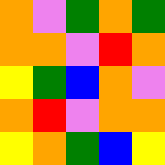[["orange", "violet", "green", "orange", "green"], ["orange", "orange", "violet", "red", "orange"], ["yellow", "green", "blue", "orange", "violet"], ["orange", "red", "violet", "orange", "orange"], ["yellow", "orange", "green", "blue", "yellow"]]